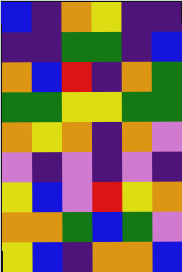[["blue", "indigo", "orange", "yellow", "indigo", "indigo"], ["indigo", "indigo", "green", "green", "indigo", "blue"], ["orange", "blue", "red", "indigo", "orange", "green"], ["green", "green", "yellow", "yellow", "green", "green"], ["orange", "yellow", "orange", "indigo", "orange", "violet"], ["violet", "indigo", "violet", "indigo", "violet", "indigo"], ["yellow", "blue", "violet", "red", "yellow", "orange"], ["orange", "orange", "green", "blue", "green", "violet"], ["yellow", "blue", "indigo", "orange", "orange", "blue"]]